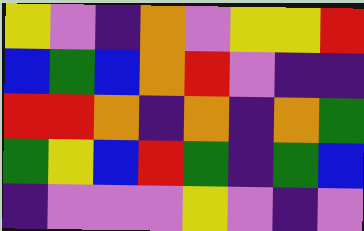[["yellow", "violet", "indigo", "orange", "violet", "yellow", "yellow", "red"], ["blue", "green", "blue", "orange", "red", "violet", "indigo", "indigo"], ["red", "red", "orange", "indigo", "orange", "indigo", "orange", "green"], ["green", "yellow", "blue", "red", "green", "indigo", "green", "blue"], ["indigo", "violet", "violet", "violet", "yellow", "violet", "indigo", "violet"]]